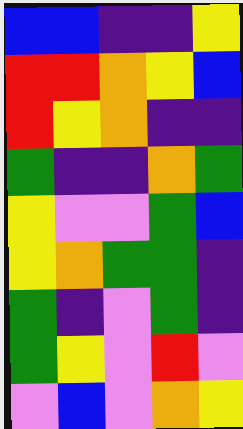[["blue", "blue", "indigo", "indigo", "yellow"], ["red", "red", "orange", "yellow", "blue"], ["red", "yellow", "orange", "indigo", "indigo"], ["green", "indigo", "indigo", "orange", "green"], ["yellow", "violet", "violet", "green", "blue"], ["yellow", "orange", "green", "green", "indigo"], ["green", "indigo", "violet", "green", "indigo"], ["green", "yellow", "violet", "red", "violet"], ["violet", "blue", "violet", "orange", "yellow"]]